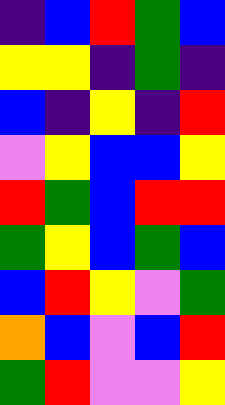[["indigo", "blue", "red", "green", "blue"], ["yellow", "yellow", "indigo", "green", "indigo"], ["blue", "indigo", "yellow", "indigo", "red"], ["violet", "yellow", "blue", "blue", "yellow"], ["red", "green", "blue", "red", "red"], ["green", "yellow", "blue", "green", "blue"], ["blue", "red", "yellow", "violet", "green"], ["orange", "blue", "violet", "blue", "red"], ["green", "red", "violet", "violet", "yellow"]]